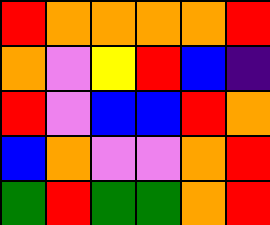[["red", "orange", "orange", "orange", "orange", "red"], ["orange", "violet", "yellow", "red", "blue", "indigo"], ["red", "violet", "blue", "blue", "red", "orange"], ["blue", "orange", "violet", "violet", "orange", "red"], ["green", "red", "green", "green", "orange", "red"]]